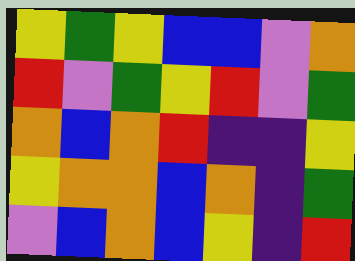[["yellow", "green", "yellow", "blue", "blue", "violet", "orange"], ["red", "violet", "green", "yellow", "red", "violet", "green"], ["orange", "blue", "orange", "red", "indigo", "indigo", "yellow"], ["yellow", "orange", "orange", "blue", "orange", "indigo", "green"], ["violet", "blue", "orange", "blue", "yellow", "indigo", "red"]]